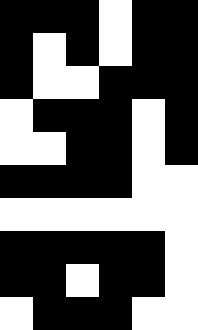[["black", "black", "black", "white", "black", "black"], ["black", "white", "black", "white", "black", "black"], ["black", "white", "white", "black", "black", "black"], ["white", "black", "black", "black", "white", "black"], ["white", "white", "black", "black", "white", "black"], ["black", "black", "black", "black", "white", "white"], ["white", "white", "white", "white", "white", "white"], ["black", "black", "black", "black", "black", "white"], ["black", "black", "white", "black", "black", "white"], ["white", "black", "black", "black", "white", "white"]]